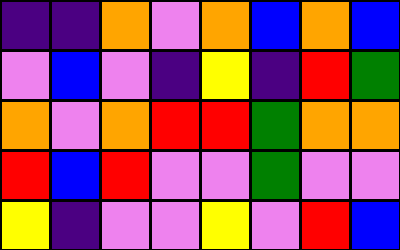[["indigo", "indigo", "orange", "violet", "orange", "blue", "orange", "blue"], ["violet", "blue", "violet", "indigo", "yellow", "indigo", "red", "green"], ["orange", "violet", "orange", "red", "red", "green", "orange", "orange"], ["red", "blue", "red", "violet", "violet", "green", "violet", "violet"], ["yellow", "indigo", "violet", "violet", "yellow", "violet", "red", "blue"]]